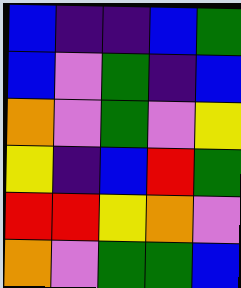[["blue", "indigo", "indigo", "blue", "green"], ["blue", "violet", "green", "indigo", "blue"], ["orange", "violet", "green", "violet", "yellow"], ["yellow", "indigo", "blue", "red", "green"], ["red", "red", "yellow", "orange", "violet"], ["orange", "violet", "green", "green", "blue"]]